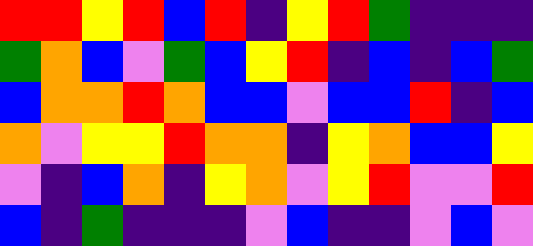[["red", "red", "yellow", "red", "blue", "red", "indigo", "yellow", "red", "green", "indigo", "indigo", "indigo"], ["green", "orange", "blue", "violet", "green", "blue", "yellow", "red", "indigo", "blue", "indigo", "blue", "green"], ["blue", "orange", "orange", "red", "orange", "blue", "blue", "violet", "blue", "blue", "red", "indigo", "blue"], ["orange", "violet", "yellow", "yellow", "red", "orange", "orange", "indigo", "yellow", "orange", "blue", "blue", "yellow"], ["violet", "indigo", "blue", "orange", "indigo", "yellow", "orange", "violet", "yellow", "red", "violet", "violet", "red"], ["blue", "indigo", "green", "indigo", "indigo", "indigo", "violet", "blue", "indigo", "indigo", "violet", "blue", "violet"]]